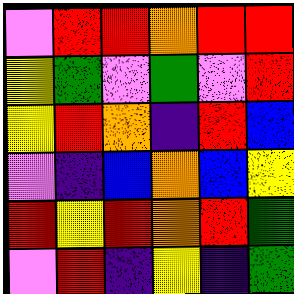[["violet", "red", "red", "orange", "red", "red"], ["yellow", "green", "violet", "green", "violet", "red"], ["yellow", "red", "orange", "indigo", "red", "blue"], ["violet", "indigo", "blue", "orange", "blue", "yellow"], ["red", "yellow", "red", "orange", "red", "green"], ["violet", "red", "indigo", "yellow", "indigo", "green"]]